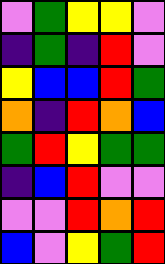[["violet", "green", "yellow", "yellow", "violet"], ["indigo", "green", "indigo", "red", "violet"], ["yellow", "blue", "blue", "red", "green"], ["orange", "indigo", "red", "orange", "blue"], ["green", "red", "yellow", "green", "green"], ["indigo", "blue", "red", "violet", "violet"], ["violet", "violet", "red", "orange", "red"], ["blue", "violet", "yellow", "green", "red"]]